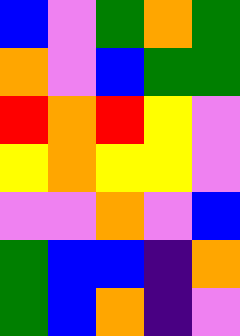[["blue", "violet", "green", "orange", "green"], ["orange", "violet", "blue", "green", "green"], ["red", "orange", "red", "yellow", "violet"], ["yellow", "orange", "yellow", "yellow", "violet"], ["violet", "violet", "orange", "violet", "blue"], ["green", "blue", "blue", "indigo", "orange"], ["green", "blue", "orange", "indigo", "violet"]]